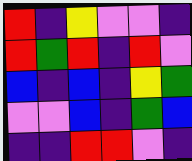[["red", "indigo", "yellow", "violet", "violet", "indigo"], ["red", "green", "red", "indigo", "red", "violet"], ["blue", "indigo", "blue", "indigo", "yellow", "green"], ["violet", "violet", "blue", "indigo", "green", "blue"], ["indigo", "indigo", "red", "red", "violet", "indigo"]]